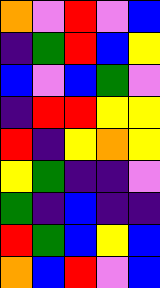[["orange", "violet", "red", "violet", "blue"], ["indigo", "green", "red", "blue", "yellow"], ["blue", "violet", "blue", "green", "violet"], ["indigo", "red", "red", "yellow", "yellow"], ["red", "indigo", "yellow", "orange", "yellow"], ["yellow", "green", "indigo", "indigo", "violet"], ["green", "indigo", "blue", "indigo", "indigo"], ["red", "green", "blue", "yellow", "blue"], ["orange", "blue", "red", "violet", "blue"]]